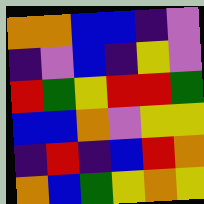[["orange", "orange", "blue", "blue", "indigo", "violet"], ["indigo", "violet", "blue", "indigo", "yellow", "violet"], ["red", "green", "yellow", "red", "red", "green"], ["blue", "blue", "orange", "violet", "yellow", "yellow"], ["indigo", "red", "indigo", "blue", "red", "orange"], ["orange", "blue", "green", "yellow", "orange", "yellow"]]